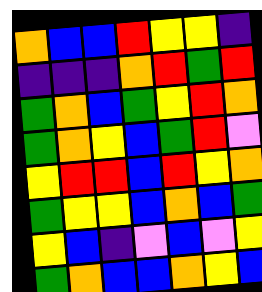[["orange", "blue", "blue", "red", "yellow", "yellow", "indigo"], ["indigo", "indigo", "indigo", "orange", "red", "green", "red"], ["green", "orange", "blue", "green", "yellow", "red", "orange"], ["green", "orange", "yellow", "blue", "green", "red", "violet"], ["yellow", "red", "red", "blue", "red", "yellow", "orange"], ["green", "yellow", "yellow", "blue", "orange", "blue", "green"], ["yellow", "blue", "indigo", "violet", "blue", "violet", "yellow"], ["green", "orange", "blue", "blue", "orange", "yellow", "blue"]]